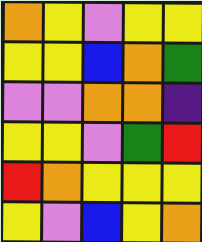[["orange", "yellow", "violet", "yellow", "yellow"], ["yellow", "yellow", "blue", "orange", "green"], ["violet", "violet", "orange", "orange", "indigo"], ["yellow", "yellow", "violet", "green", "red"], ["red", "orange", "yellow", "yellow", "yellow"], ["yellow", "violet", "blue", "yellow", "orange"]]